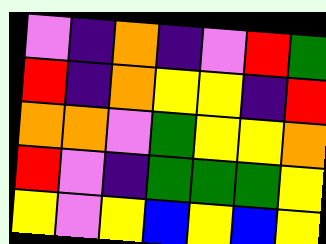[["violet", "indigo", "orange", "indigo", "violet", "red", "green"], ["red", "indigo", "orange", "yellow", "yellow", "indigo", "red"], ["orange", "orange", "violet", "green", "yellow", "yellow", "orange"], ["red", "violet", "indigo", "green", "green", "green", "yellow"], ["yellow", "violet", "yellow", "blue", "yellow", "blue", "yellow"]]